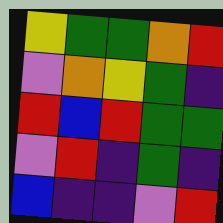[["yellow", "green", "green", "orange", "red"], ["violet", "orange", "yellow", "green", "indigo"], ["red", "blue", "red", "green", "green"], ["violet", "red", "indigo", "green", "indigo"], ["blue", "indigo", "indigo", "violet", "red"]]